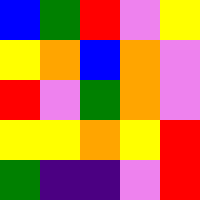[["blue", "green", "red", "violet", "yellow"], ["yellow", "orange", "blue", "orange", "violet"], ["red", "violet", "green", "orange", "violet"], ["yellow", "yellow", "orange", "yellow", "red"], ["green", "indigo", "indigo", "violet", "red"]]